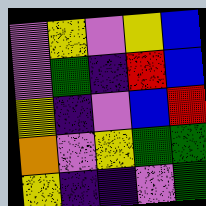[["violet", "yellow", "violet", "yellow", "blue"], ["violet", "green", "indigo", "red", "blue"], ["yellow", "indigo", "violet", "blue", "red"], ["orange", "violet", "yellow", "green", "green"], ["yellow", "indigo", "indigo", "violet", "green"]]